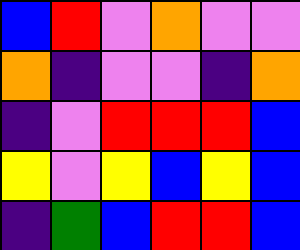[["blue", "red", "violet", "orange", "violet", "violet"], ["orange", "indigo", "violet", "violet", "indigo", "orange"], ["indigo", "violet", "red", "red", "red", "blue"], ["yellow", "violet", "yellow", "blue", "yellow", "blue"], ["indigo", "green", "blue", "red", "red", "blue"]]